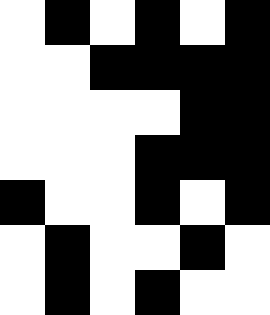[["white", "black", "white", "black", "white", "black"], ["white", "white", "black", "black", "black", "black"], ["white", "white", "white", "white", "black", "black"], ["white", "white", "white", "black", "black", "black"], ["black", "white", "white", "black", "white", "black"], ["white", "black", "white", "white", "black", "white"], ["white", "black", "white", "black", "white", "white"]]